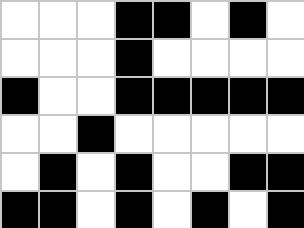[["white", "white", "white", "black", "black", "white", "black", "white"], ["white", "white", "white", "black", "white", "white", "white", "white"], ["black", "white", "white", "black", "black", "black", "black", "black"], ["white", "white", "black", "white", "white", "white", "white", "white"], ["white", "black", "white", "black", "white", "white", "black", "black"], ["black", "black", "white", "black", "white", "black", "white", "black"]]